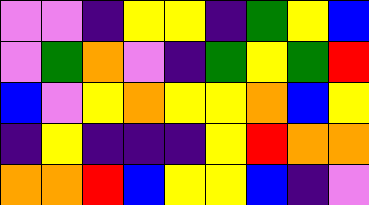[["violet", "violet", "indigo", "yellow", "yellow", "indigo", "green", "yellow", "blue"], ["violet", "green", "orange", "violet", "indigo", "green", "yellow", "green", "red"], ["blue", "violet", "yellow", "orange", "yellow", "yellow", "orange", "blue", "yellow"], ["indigo", "yellow", "indigo", "indigo", "indigo", "yellow", "red", "orange", "orange"], ["orange", "orange", "red", "blue", "yellow", "yellow", "blue", "indigo", "violet"]]